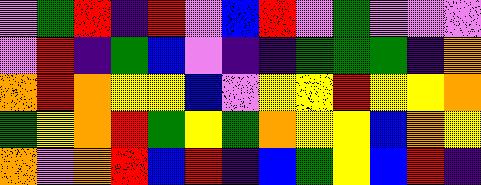[["violet", "green", "red", "indigo", "red", "violet", "blue", "red", "violet", "green", "violet", "violet", "violet"], ["violet", "red", "indigo", "green", "blue", "violet", "indigo", "indigo", "green", "green", "green", "indigo", "orange"], ["orange", "red", "orange", "yellow", "yellow", "blue", "violet", "yellow", "yellow", "red", "yellow", "yellow", "orange"], ["green", "yellow", "orange", "red", "green", "yellow", "green", "orange", "yellow", "yellow", "blue", "orange", "yellow"], ["orange", "violet", "orange", "red", "blue", "red", "indigo", "blue", "green", "yellow", "blue", "red", "indigo"]]